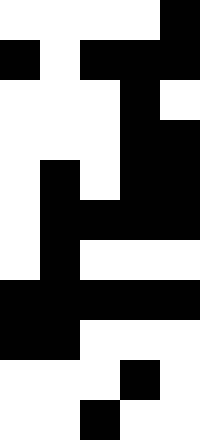[["white", "white", "white", "white", "black"], ["black", "white", "black", "black", "black"], ["white", "white", "white", "black", "white"], ["white", "white", "white", "black", "black"], ["white", "black", "white", "black", "black"], ["white", "black", "black", "black", "black"], ["white", "black", "white", "white", "white"], ["black", "black", "black", "black", "black"], ["black", "black", "white", "white", "white"], ["white", "white", "white", "black", "white"], ["white", "white", "black", "white", "white"]]